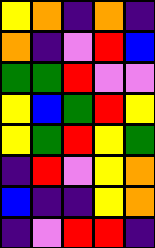[["yellow", "orange", "indigo", "orange", "indigo"], ["orange", "indigo", "violet", "red", "blue"], ["green", "green", "red", "violet", "violet"], ["yellow", "blue", "green", "red", "yellow"], ["yellow", "green", "red", "yellow", "green"], ["indigo", "red", "violet", "yellow", "orange"], ["blue", "indigo", "indigo", "yellow", "orange"], ["indigo", "violet", "red", "red", "indigo"]]